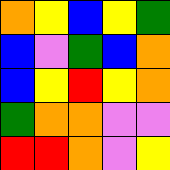[["orange", "yellow", "blue", "yellow", "green"], ["blue", "violet", "green", "blue", "orange"], ["blue", "yellow", "red", "yellow", "orange"], ["green", "orange", "orange", "violet", "violet"], ["red", "red", "orange", "violet", "yellow"]]